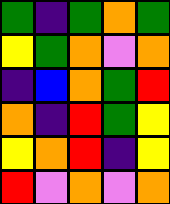[["green", "indigo", "green", "orange", "green"], ["yellow", "green", "orange", "violet", "orange"], ["indigo", "blue", "orange", "green", "red"], ["orange", "indigo", "red", "green", "yellow"], ["yellow", "orange", "red", "indigo", "yellow"], ["red", "violet", "orange", "violet", "orange"]]